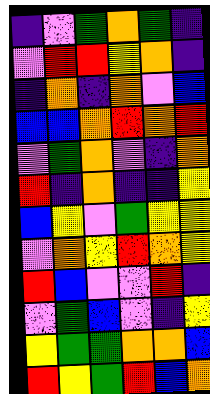[["indigo", "violet", "green", "orange", "green", "indigo"], ["violet", "red", "red", "yellow", "orange", "indigo"], ["indigo", "orange", "indigo", "orange", "violet", "blue"], ["blue", "blue", "orange", "red", "orange", "red"], ["violet", "green", "orange", "violet", "indigo", "orange"], ["red", "indigo", "orange", "indigo", "indigo", "yellow"], ["blue", "yellow", "violet", "green", "yellow", "yellow"], ["violet", "orange", "yellow", "red", "orange", "yellow"], ["red", "blue", "violet", "violet", "red", "indigo"], ["violet", "green", "blue", "violet", "indigo", "yellow"], ["yellow", "green", "green", "orange", "orange", "blue"], ["red", "yellow", "green", "red", "blue", "orange"]]